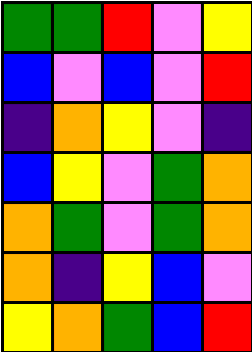[["green", "green", "red", "violet", "yellow"], ["blue", "violet", "blue", "violet", "red"], ["indigo", "orange", "yellow", "violet", "indigo"], ["blue", "yellow", "violet", "green", "orange"], ["orange", "green", "violet", "green", "orange"], ["orange", "indigo", "yellow", "blue", "violet"], ["yellow", "orange", "green", "blue", "red"]]